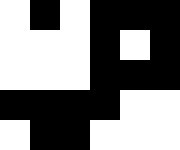[["white", "black", "white", "black", "black", "black"], ["white", "white", "white", "black", "white", "black"], ["white", "white", "white", "black", "black", "black"], ["black", "black", "black", "black", "white", "white"], ["white", "black", "black", "white", "white", "white"]]